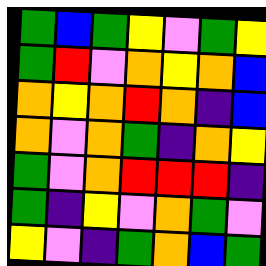[["green", "blue", "green", "yellow", "violet", "green", "yellow"], ["green", "red", "violet", "orange", "yellow", "orange", "blue"], ["orange", "yellow", "orange", "red", "orange", "indigo", "blue"], ["orange", "violet", "orange", "green", "indigo", "orange", "yellow"], ["green", "violet", "orange", "red", "red", "red", "indigo"], ["green", "indigo", "yellow", "violet", "orange", "green", "violet"], ["yellow", "violet", "indigo", "green", "orange", "blue", "green"]]